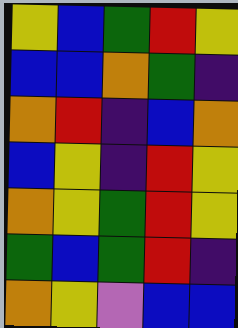[["yellow", "blue", "green", "red", "yellow"], ["blue", "blue", "orange", "green", "indigo"], ["orange", "red", "indigo", "blue", "orange"], ["blue", "yellow", "indigo", "red", "yellow"], ["orange", "yellow", "green", "red", "yellow"], ["green", "blue", "green", "red", "indigo"], ["orange", "yellow", "violet", "blue", "blue"]]